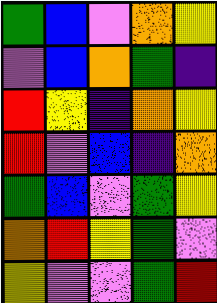[["green", "blue", "violet", "orange", "yellow"], ["violet", "blue", "orange", "green", "indigo"], ["red", "yellow", "indigo", "orange", "yellow"], ["red", "violet", "blue", "indigo", "orange"], ["green", "blue", "violet", "green", "yellow"], ["orange", "red", "yellow", "green", "violet"], ["yellow", "violet", "violet", "green", "red"]]